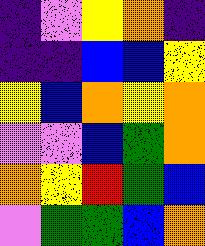[["indigo", "violet", "yellow", "orange", "indigo"], ["indigo", "indigo", "blue", "blue", "yellow"], ["yellow", "blue", "orange", "yellow", "orange"], ["violet", "violet", "blue", "green", "orange"], ["orange", "yellow", "red", "green", "blue"], ["violet", "green", "green", "blue", "orange"]]